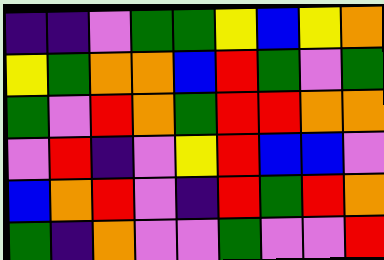[["indigo", "indigo", "violet", "green", "green", "yellow", "blue", "yellow", "orange"], ["yellow", "green", "orange", "orange", "blue", "red", "green", "violet", "green"], ["green", "violet", "red", "orange", "green", "red", "red", "orange", "orange"], ["violet", "red", "indigo", "violet", "yellow", "red", "blue", "blue", "violet"], ["blue", "orange", "red", "violet", "indigo", "red", "green", "red", "orange"], ["green", "indigo", "orange", "violet", "violet", "green", "violet", "violet", "red"]]